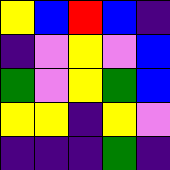[["yellow", "blue", "red", "blue", "indigo"], ["indigo", "violet", "yellow", "violet", "blue"], ["green", "violet", "yellow", "green", "blue"], ["yellow", "yellow", "indigo", "yellow", "violet"], ["indigo", "indigo", "indigo", "green", "indigo"]]